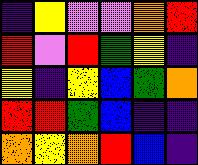[["indigo", "yellow", "violet", "violet", "orange", "red"], ["red", "violet", "red", "green", "yellow", "indigo"], ["yellow", "indigo", "yellow", "blue", "green", "orange"], ["red", "red", "green", "blue", "indigo", "indigo"], ["orange", "yellow", "orange", "red", "blue", "indigo"]]